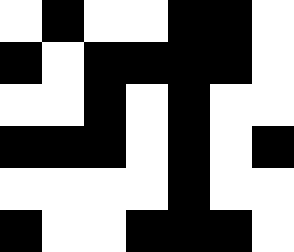[["white", "black", "white", "white", "black", "black", "white"], ["black", "white", "black", "black", "black", "black", "white"], ["white", "white", "black", "white", "black", "white", "white"], ["black", "black", "black", "white", "black", "white", "black"], ["white", "white", "white", "white", "black", "white", "white"], ["black", "white", "white", "black", "black", "black", "white"]]